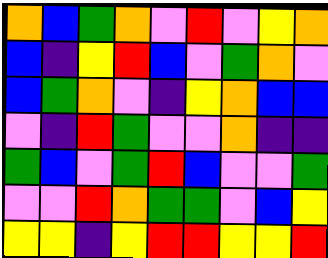[["orange", "blue", "green", "orange", "violet", "red", "violet", "yellow", "orange"], ["blue", "indigo", "yellow", "red", "blue", "violet", "green", "orange", "violet"], ["blue", "green", "orange", "violet", "indigo", "yellow", "orange", "blue", "blue"], ["violet", "indigo", "red", "green", "violet", "violet", "orange", "indigo", "indigo"], ["green", "blue", "violet", "green", "red", "blue", "violet", "violet", "green"], ["violet", "violet", "red", "orange", "green", "green", "violet", "blue", "yellow"], ["yellow", "yellow", "indigo", "yellow", "red", "red", "yellow", "yellow", "red"]]